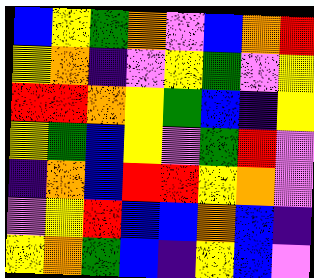[["blue", "yellow", "green", "orange", "violet", "blue", "orange", "red"], ["yellow", "orange", "indigo", "violet", "yellow", "green", "violet", "yellow"], ["red", "red", "orange", "yellow", "green", "blue", "indigo", "yellow"], ["yellow", "green", "blue", "yellow", "violet", "green", "red", "violet"], ["indigo", "orange", "blue", "red", "red", "yellow", "orange", "violet"], ["violet", "yellow", "red", "blue", "blue", "orange", "blue", "indigo"], ["yellow", "orange", "green", "blue", "indigo", "yellow", "blue", "violet"]]